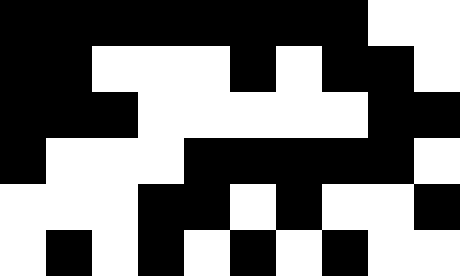[["black", "black", "black", "black", "black", "black", "black", "black", "white", "white"], ["black", "black", "white", "white", "white", "black", "white", "black", "black", "white"], ["black", "black", "black", "white", "white", "white", "white", "white", "black", "black"], ["black", "white", "white", "white", "black", "black", "black", "black", "black", "white"], ["white", "white", "white", "black", "black", "white", "black", "white", "white", "black"], ["white", "black", "white", "black", "white", "black", "white", "black", "white", "white"]]